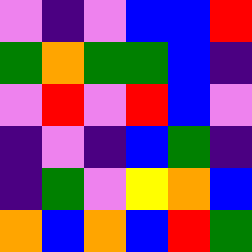[["violet", "indigo", "violet", "blue", "blue", "red"], ["green", "orange", "green", "green", "blue", "indigo"], ["violet", "red", "violet", "red", "blue", "violet"], ["indigo", "violet", "indigo", "blue", "green", "indigo"], ["indigo", "green", "violet", "yellow", "orange", "blue"], ["orange", "blue", "orange", "blue", "red", "green"]]